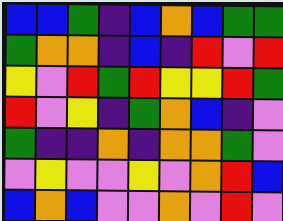[["blue", "blue", "green", "indigo", "blue", "orange", "blue", "green", "green"], ["green", "orange", "orange", "indigo", "blue", "indigo", "red", "violet", "red"], ["yellow", "violet", "red", "green", "red", "yellow", "yellow", "red", "green"], ["red", "violet", "yellow", "indigo", "green", "orange", "blue", "indigo", "violet"], ["green", "indigo", "indigo", "orange", "indigo", "orange", "orange", "green", "violet"], ["violet", "yellow", "violet", "violet", "yellow", "violet", "orange", "red", "blue"], ["blue", "orange", "blue", "violet", "violet", "orange", "violet", "red", "violet"]]